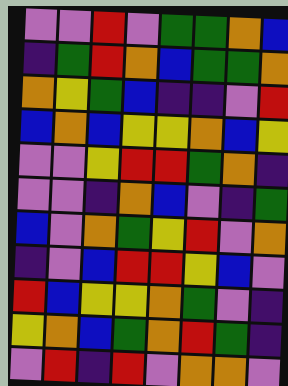[["violet", "violet", "red", "violet", "green", "green", "orange", "blue"], ["indigo", "green", "red", "orange", "blue", "green", "green", "orange"], ["orange", "yellow", "green", "blue", "indigo", "indigo", "violet", "red"], ["blue", "orange", "blue", "yellow", "yellow", "orange", "blue", "yellow"], ["violet", "violet", "yellow", "red", "red", "green", "orange", "indigo"], ["violet", "violet", "indigo", "orange", "blue", "violet", "indigo", "green"], ["blue", "violet", "orange", "green", "yellow", "red", "violet", "orange"], ["indigo", "violet", "blue", "red", "red", "yellow", "blue", "violet"], ["red", "blue", "yellow", "yellow", "orange", "green", "violet", "indigo"], ["yellow", "orange", "blue", "green", "orange", "red", "green", "indigo"], ["violet", "red", "indigo", "red", "violet", "orange", "orange", "violet"]]